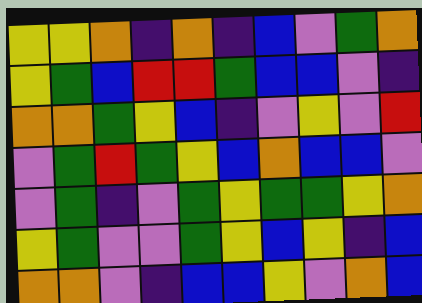[["yellow", "yellow", "orange", "indigo", "orange", "indigo", "blue", "violet", "green", "orange"], ["yellow", "green", "blue", "red", "red", "green", "blue", "blue", "violet", "indigo"], ["orange", "orange", "green", "yellow", "blue", "indigo", "violet", "yellow", "violet", "red"], ["violet", "green", "red", "green", "yellow", "blue", "orange", "blue", "blue", "violet"], ["violet", "green", "indigo", "violet", "green", "yellow", "green", "green", "yellow", "orange"], ["yellow", "green", "violet", "violet", "green", "yellow", "blue", "yellow", "indigo", "blue"], ["orange", "orange", "violet", "indigo", "blue", "blue", "yellow", "violet", "orange", "blue"]]